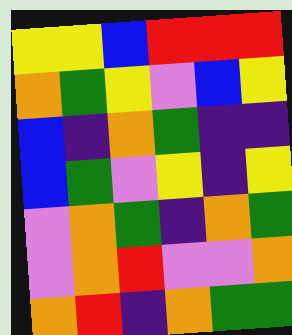[["yellow", "yellow", "blue", "red", "red", "red"], ["orange", "green", "yellow", "violet", "blue", "yellow"], ["blue", "indigo", "orange", "green", "indigo", "indigo"], ["blue", "green", "violet", "yellow", "indigo", "yellow"], ["violet", "orange", "green", "indigo", "orange", "green"], ["violet", "orange", "red", "violet", "violet", "orange"], ["orange", "red", "indigo", "orange", "green", "green"]]